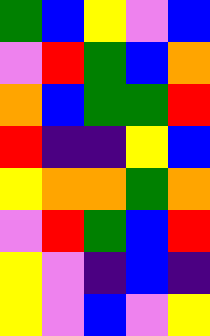[["green", "blue", "yellow", "violet", "blue"], ["violet", "red", "green", "blue", "orange"], ["orange", "blue", "green", "green", "red"], ["red", "indigo", "indigo", "yellow", "blue"], ["yellow", "orange", "orange", "green", "orange"], ["violet", "red", "green", "blue", "red"], ["yellow", "violet", "indigo", "blue", "indigo"], ["yellow", "violet", "blue", "violet", "yellow"]]